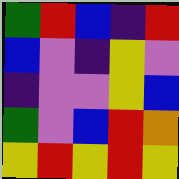[["green", "red", "blue", "indigo", "red"], ["blue", "violet", "indigo", "yellow", "violet"], ["indigo", "violet", "violet", "yellow", "blue"], ["green", "violet", "blue", "red", "orange"], ["yellow", "red", "yellow", "red", "yellow"]]